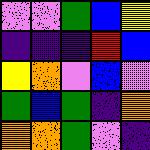[["violet", "violet", "green", "blue", "yellow"], ["indigo", "indigo", "indigo", "red", "blue"], ["yellow", "orange", "violet", "blue", "violet"], ["green", "blue", "green", "indigo", "orange"], ["orange", "orange", "green", "violet", "indigo"]]